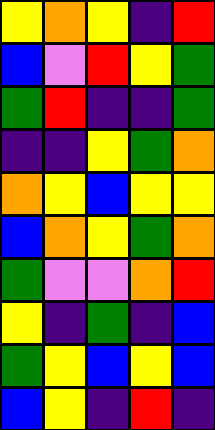[["yellow", "orange", "yellow", "indigo", "red"], ["blue", "violet", "red", "yellow", "green"], ["green", "red", "indigo", "indigo", "green"], ["indigo", "indigo", "yellow", "green", "orange"], ["orange", "yellow", "blue", "yellow", "yellow"], ["blue", "orange", "yellow", "green", "orange"], ["green", "violet", "violet", "orange", "red"], ["yellow", "indigo", "green", "indigo", "blue"], ["green", "yellow", "blue", "yellow", "blue"], ["blue", "yellow", "indigo", "red", "indigo"]]